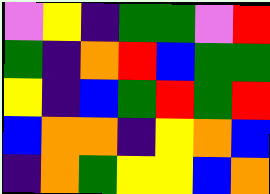[["violet", "yellow", "indigo", "green", "green", "violet", "red"], ["green", "indigo", "orange", "red", "blue", "green", "green"], ["yellow", "indigo", "blue", "green", "red", "green", "red"], ["blue", "orange", "orange", "indigo", "yellow", "orange", "blue"], ["indigo", "orange", "green", "yellow", "yellow", "blue", "orange"]]